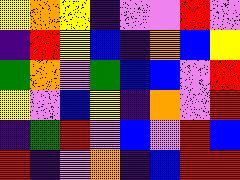[["yellow", "orange", "yellow", "indigo", "violet", "violet", "red", "violet"], ["indigo", "red", "yellow", "blue", "indigo", "orange", "blue", "yellow"], ["green", "orange", "violet", "green", "blue", "blue", "violet", "red"], ["yellow", "violet", "blue", "yellow", "indigo", "orange", "violet", "red"], ["indigo", "green", "red", "violet", "blue", "violet", "red", "blue"], ["red", "indigo", "violet", "orange", "indigo", "blue", "red", "red"]]